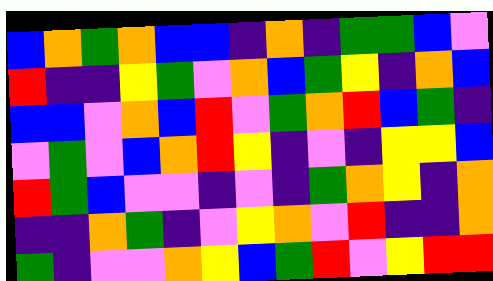[["blue", "orange", "green", "orange", "blue", "blue", "indigo", "orange", "indigo", "green", "green", "blue", "violet"], ["red", "indigo", "indigo", "yellow", "green", "violet", "orange", "blue", "green", "yellow", "indigo", "orange", "blue"], ["blue", "blue", "violet", "orange", "blue", "red", "violet", "green", "orange", "red", "blue", "green", "indigo"], ["violet", "green", "violet", "blue", "orange", "red", "yellow", "indigo", "violet", "indigo", "yellow", "yellow", "blue"], ["red", "green", "blue", "violet", "violet", "indigo", "violet", "indigo", "green", "orange", "yellow", "indigo", "orange"], ["indigo", "indigo", "orange", "green", "indigo", "violet", "yellow", "orange", "violet", "red", "indigo", "indigo", "orange"], ["green", "indigo", "violet", "violet", "orange", "yellow", "blue", "green", "red", "violet", "yellow", "red", "red"]]